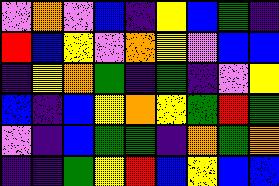[["violet", "orange", "violet", "blue", "indigo", "yellow", "blue", "green", "indigo"], ["red", "blue", "yellow", "violet", "orange", "yellow", "violet", "blue", "blue"], ["indigo", "yellow", "orange", "green", "indigo", "green", "indigo", "violet", "yellow"], ["blue", "indigo", "blue", "yellow", "orange", "yellow", "green", "red", "green"], ["violet", "indigo", "blue", "green", "green", "indigo", "orange", "green", "orange"], ["indigo", "indigo", "green", "yellow", "red", "blue", "yellow", "blue", "blue"]]